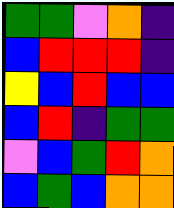[["green", "green", "violet", "orange", "indigo"], ["blue", "red", "red", "red", "indigo"], ["yellow", "blue", "red", "blue", "blue"], ["blue", "red", "indigo", "green", "green"], ["violet", "blue", "green", "red", "orange"], ["blue", "green", "blue", "orange", "orange"]]